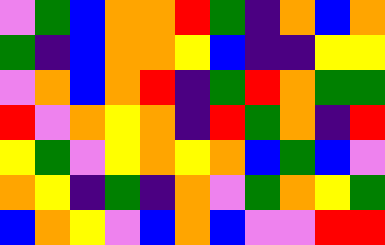[["violet", "green", "blue", "orange", "orange", "red", "green", "indigo", "orange", "blue", "orange"], ["green", "indigo", "blue", "orange", "orange", "yellow", "blue", "indigo", "indigo", "yellow", "yellow"], ["violet", "orange", "blue", "orange", "red", "indigo", "green", "red", "orange", "green", "green"], ["red", "violet", "orange", "yellow", "orange", "indigo", "red", "green", "orange", "indigo", "red"], ["yellow", "green", "violet", "yellow", "orange", "yellow", "orange", "blue", "green", "blue", "violet"], ["orange", "yellow", "indigo", "green", "indigo", "orange", "violet", "green", "orange", "yellow", "green"], ["blue", "orange", "yellow", "violet", "blue", "orange", "blue", "violet", "violet", "red", "red"]]